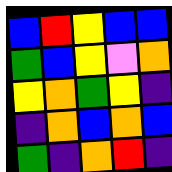[["blue", "red", "yellow", "blue", "blue"], ["green", "blue", "yellow", "violet", "orange"], ["yellow", "orange", "green", "yellow", "indigo"], ["indigo", "orange", "blue", "orange", "blue"], ["green", "indigo", "orange", "red", "indigo"]]